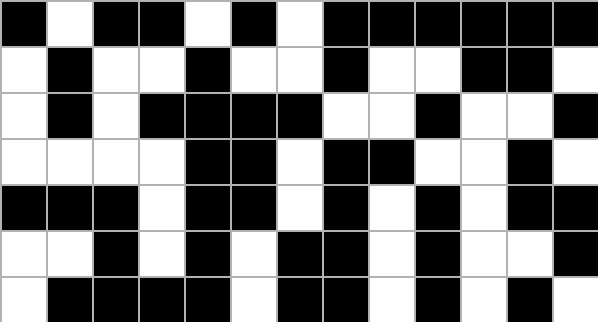[["black", "white", "black", "black", "white", "black", "white", "black", "black", "black", "black", "black", "black"], ["white", "black", "white", "white", "black", "white", "white", "black", "white", "white", "black", "black", "white"], ["white", "black", "white", "black", "black", "black", "black", "white", "white", "black", "white", "white", "black"], ["white", "white", "white", "white", "black", "black", "white", "black", "black", "white", "white", "black", "white"], ["black", "black", "black", "white", "black", "black", "white", "black", "white", "black", "white", "black", "black"], ["white", "white", "black", "white", "black", "white", "black", "black", "white", "black", "white", "white", "black"], ["white", "black", "black", "black", "black", "white", "black", "black", "white", "black", "white", "black", "white"]]